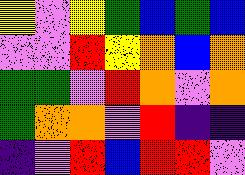[["yellow", "violet", "yellow", "green", "blue", "green", "blue"], ["violet", "violet", "red", "yellow", "orange", "blue", "orange"], ["green", "green", "violet", "red", "orange", "violet", "orange"], ["green", "orange", "orange", "violet", "red", "indigo", "indigo"], ["indigo", "violet", "red", "blue", "red", "red", "violet"]]